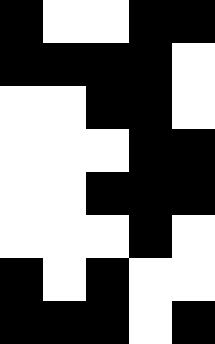[["black", "white", "white", "black", "black"], ["black", "black", "black", "black", "white"], ["white", "white", "black", "black", "white"], ["white", "white", "white", "black", "black"], ["white", "white", "black", "black", "black"], ["white", "white", "white", "black", "white"], ["black", "white", "black", "white", "white"], ["black", "black", "black", "white", "black"]]